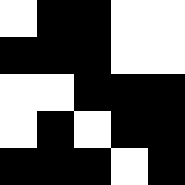[["white", "black", "black", "white", "white"], ["black", "black", "black", "white", "white"], ["white", "white", "black", "black", "black"], ["white", "black", "white", "black", "black"], ["black", "black", "black", "white", "black"]]